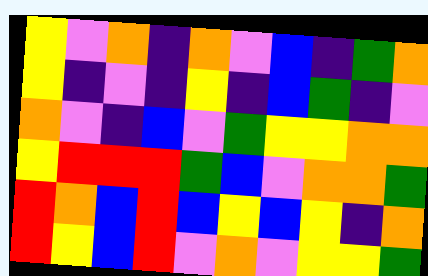[["yellow", "violet", "orange", "indigo", "orange", "violet", "blue", "indigo", "green", "orange"], ["yellow", "indigo", "violet", "indigo", "yellow", "indigo", "blue", "green", "indigo", "violet"], ["orange", "violet", "indigo", "blue", "violet", "green", "yellow", "yellow", "orange", "orange"], ["yellow", "red", "red", "red", "green", "blue", "violet", "orange", "orange", "green"], ["red", "orange", "blue", "red", "blue", "yellow", "blue", "yellow", "indigo", "orange"], ["red", "yellow", "blue", "red", "violet", "orange", "violet", "yellow", "yellow", "green"]]